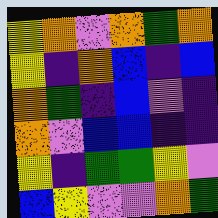[["yellow", "orange", "violet", "orange", "green", "orange"], ["yellow", "indigo", "orange", "blue", "indigo", "blue"], ["orange", "green", "indigo", "blue", "violet", "indigo"], ["orange", "violet", "blue", "blue", "indigo", "indigo"], ["yellow", "indigo", "green", "green", "yellow", "violet"], ["blue", "yellow", "violet", "violet", "orange", "green"]]